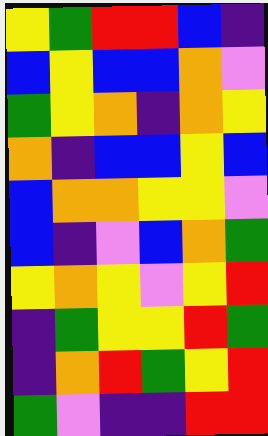[["yellow", "green", "red", "red", "blue", "indigo"], ["blue", "yellow", "blue", "blue", "orange", "violet"], ["green", "yellow", "orange", "indigo", "orange", "yellow"], ["orange", "indigo", "blue", "blue", "yellow", "blue"], ["blue", "orange", "orange", "yellow", "yellow", "violet"], ["blue", "indigo", "violet", "blue", "orange", "green"], ["yellow", "orange", "yellow", "violet", "yellow", "red"], ["indigo", "green", "yellow", "yellow", "red", "green"], ["indigo", "orange", "red", "green", "yellow", "red"], ["green", "violet", "indigo", "indigo", "red", "red"]]